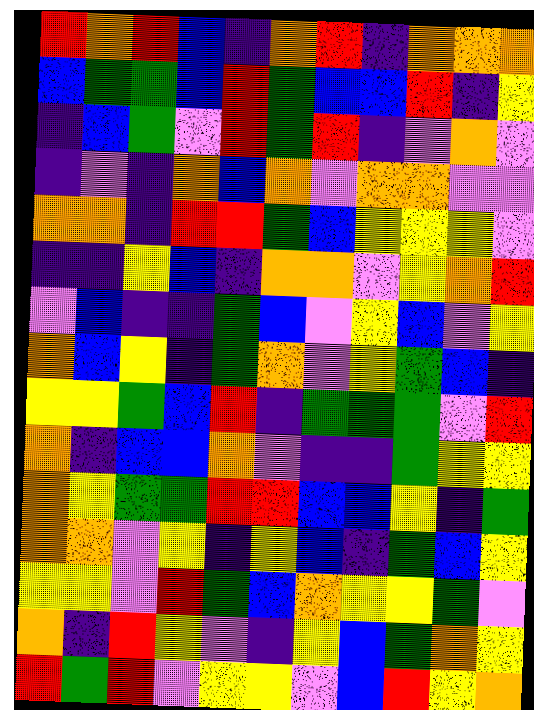[["red", "orange", "red", "blue", "indigo", "orange", "red", "indigo", "orange", "orange", "orange"], ["blue", "green", "green", "blue", "red", "green", "blue", "blue", "red", "indigo", "yellow"], ["indigo", "blue", "green", "violet", "red", "green", "red", "indigo", "violet", "orange", "violet"], ["indigo", "violet", "indigo", "orange", "blue", "orange", "violet", "orange", "orange", "violet", "violet"], ["orange", "orange", "indigo", "red", "red", "green", "blue", "yellow", "yellow", "yellow", "violet"], ["indigo", "indigo", "yellow", "blue", "indigo", "orange", "orange", "violet", "yellow", "orange", "red"], ["violet", "blue", "indigo", "indigo", "green", "blue", "violet", "yellow", "blue", "violet", "yellow"], ["orange", "blue", "yellow", "indigo", "green", "orange", "violet", "yellow", "green", "blue", "indigo"], ["yellow", "yellow", "green", "blue", "red", "indigo", "green", "green", "green", "violet", "red"], ["orange", "indigo", "blue", "blue", "orange", "violet", "indigo", "indigo", "green", "yellow", "yellow"], ["orange", "yellow", "green", "green", "red", "red", "blue", "blue", "yellow", "indigo", "green"], ["orange", "orange", "violet", "yellow", "indigo", "yellow", "blue", "indigo", "green", "blue", "yellow"], ["yellow", "yellow", "violet", "red", "green", "blue", "orange", "yellow", "yellow", "green", "violet"], ["orange", "indigo", "red", "yellow", "violet", "indigo", "yellow", "blue", "green", "orange", "yellow"], ["red", "green", "red", "violet", "yellow", "yellow", "violet", "blue", "red", "yellow", "orange"]]